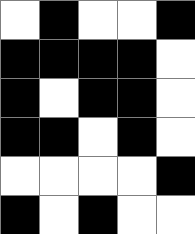[["white", "black", "white", "white", "black"], ["black", "black", "black", "black", "white"], ["black", "white", "black", "black", "white"], ["black", "black", "white", "black", "white"], ["white", "white", "white", "white", "black"], ["black", "white", "black", "white", "white"]]